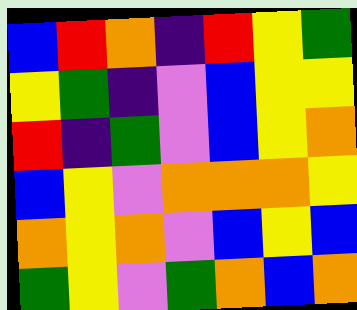[["blue", "red", "orange", "indigo", "red", "yellow", "green"], ["yellow", "green", "indigo", "violet", "blue", "yellow", "yellow"], ["red", "indigo", "green", "violet", "blue", "yellow", "orange"], ["blue", "yellow", "violet", "orange", "orange", "orange", "yellow"], ["orange", "yellow", "orange", "violet", "blue", "yellow", "blue"], ["green", "yellow", "violet", "green", "orange", "blue", "orange"]]